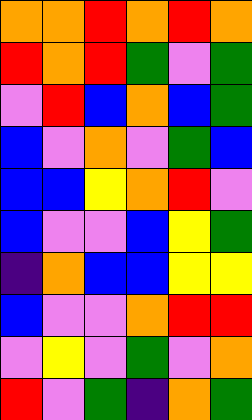[["orange", "orange", "red", "orange", "red", "orange"], ["red", "orange", "red", "green", "violet", "green"], ["violet", "red", "blue", "orange", "blue", "green"], ["blue", "violet", "orange", "violet", "green", "blue"], ["blue", "blue", "yellow", "orange", "red", "violet"], ["blue", "violet", "violet", "blue", "yellow", "green"], ["indigo", "orange", "blue", "blue", "yellow", "yellow"], ["blue", "violet", "violet", "orange", "red", "red"], ["violet", "yellow", "violet", "green", "violet", "orange"], ["red", "violet", "green", "indigo", "orange", "green"]]